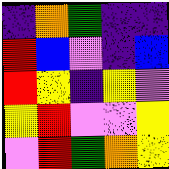[["indigo", "orange", "green", "indigo", "indigo"], ["red", "blue", "violet", "indigo", "blue"], ["red", "yellow", "indigo", "yellow", "violet"], ["yellow", "red", "violet", "violet", "yellow"], ["violet", "red", "green", "orange", "yellow"]]